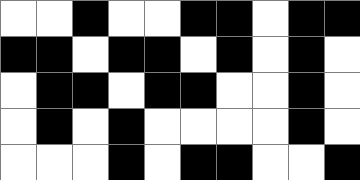[["white", "white", "black", "white", "white", "black", "black", "white", "black", "black"], ["black", "black", "white", "black", "black", "white", "black", "white", "black", "white"], ["white", "black", "black", "white", "black", "black", "white", "white", "black", "white"], ["white", "black", "white", "black", "white", "white", "white", "white", "black", "white"], ["white", "white", "white", "black", "white", "black", "black", "white", "white", "black"]]